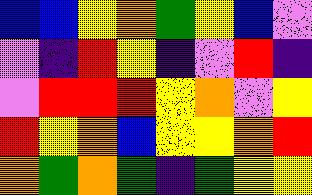[["blue", "blue", "yellow", "orange", "green", "yellow", "blue", "violet"], ["violet", "indigo", "red", "yellow", "indigo", "violet", "red", "indigo"], ["violet", "red", "red", "red", "yellow", "orange", "violet", "yellow"], ["red", "yellow", "orange", "blue", "yellow", "yellow", "orange", "red"], ["orange", "green", "orange", "green", "indigo", "green", "yellow", "yellow"]]